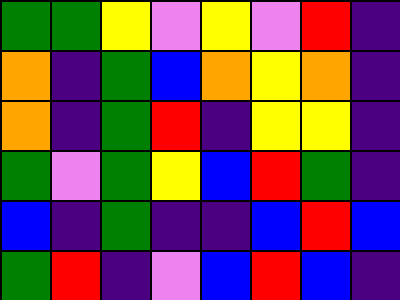[["green", "green", "yellow", "violet", "yellow", "violet", "red", "indigo"], ["orange", "indigo", "green", "blue", "orange", "yellow", "orange", "indigo"], ["orange", "indigo", "green", "red", "indigo", "yellow", "yellow", "indigo"], ["green", "violet", "green", "yellow", "blue", "red", "green", "indigo"], ["blue", "indigo", "green", "indigo", "indigo", "blue", "red", "blue"], ["green", "red", "indigo", "violet", "blue", "red", "blue", "indigo"]]